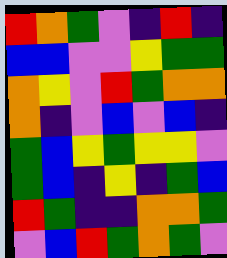[["red", "orange", "green", "violet", "indigo", "red", "indigo"], ["blue", "blue", "violet", "violet", "yellow", "green", "green"], ["orange", "yellow", "violet", "red", "green", "orange", "orange"], ["orange", "indigo", "violet", "blue", "violet", "blue", "indigo"], ["green", "blue", "yellow", "green", "yellow", "yellow", "violet"], ["green", "blue", "indigo", "yellow", "indigo", "green", "blue"], ["red", "green", "indigo", "indigo", "orange", "orange", "green"], ["violet", "blue", "red", "green", "orange", "green", "violet"]]